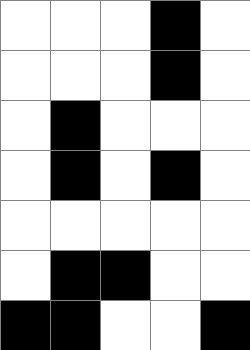[["white", "white", "white", "black", "white"], ["white", "white", "white", "black", "white"], ["white", "black", "white", "white", "white"], ["white", "black", "white", "black", "white"], ["white", "white", "white", "white", "white"], ["white", "black", "black", "white", "white"], ["black", "black", "white", "white", "black"]]